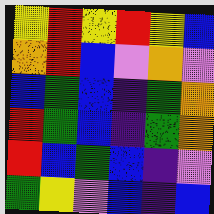[["yellow", "red", "yellow", "red", "yellow", "blue"], ["orange", "red", "blue", "violet", "orange", "violet"], ["blue", "green", "blue", "indigo", "green", "orange"], ["red", "green", "blue", "indigo", "green", "orange"], ["red", "blue", "green", "blue", "indigo", "violet"], ["green", "yellow", "violet", "blue", "indigo", "blue"]]